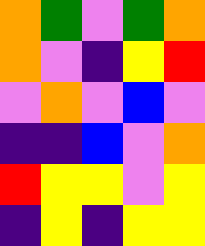[["orange", "green", "violet", "green", "orange"], ["orange", "violet", "indigo", "yellow", "red"], ["violet", "orange", "violet", "blue", "violet"], ["indigo", "indigo", "blue", "violet", "orange"], ["red", "yellow", "yellow", "violet", "yellow"], ["indigo", "yellow", "indigo", "yellow", "yellow"]]